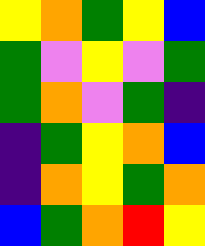[["yellow", "orange", "green", "yellow", "blue"], ["green", "violet", "yellow", "violet", "green"], ["green", "orange", "violet", "green", "indigo"], ["indigo", "green", "yellow", "orange", "blue"], ["indigo", "orange", "yellow", "green", "orange"], ["blue", "green", "orange", "red", "yellow"]]